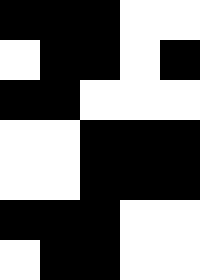[["black", "black", "black", "white", "white"], ["white", "black", "black", "white", "black"], ["black", "black", "white", "white", "white"], ["white", "white", "black", "black", "black"], ["white", "white", "black", "black", "black"], ["black", "black", "black", "white", "white"], ["white", "black", "black", "white", "white"]]